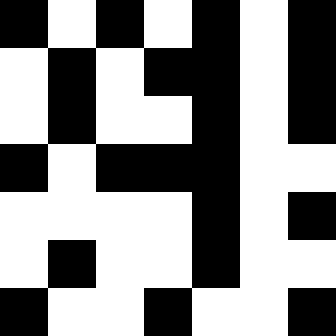[["black", "white", "black", "white", "black", "white", "black"], ["white", "black", "white", "black", "black", "white", "black"], ["white", "black", "white", "white", "black", "white", "black"], ["black", "white", "black", "black", "black", "white", "white"], ["white", "white", "white", "white", "black", "white", "black"], ["white", "black", "white", "white", "black", "white", "white"], ["black", "white", "white", "black", "white", "white", "black"]]